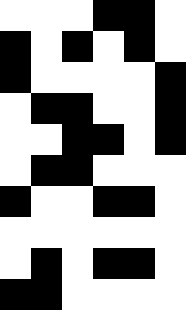[["white", "white", "white", "black", "black", "white"], ["black", "white", "black", "white", "black", "white"], ["black", "white", "white", "white", "white", "black"], ["white", "black", "black", "white", "white", "black"], ["white", "white", "black", "black", "white", "black"], ["white", "black", "black", "white", "white", "white"], ["black", "white", "white", "black", "black", "white"], ["white", "white", "white", "white", "white", "white"], ["white", "black", "white", "black", "black", "white"], ["black", "black", "white", "white", "white", "white"]]